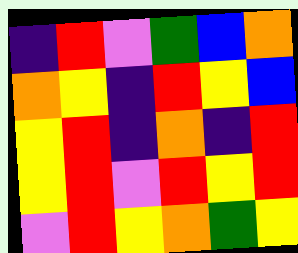[["indigo", "red", "violet", "green", "blue", "orange"], ["orange", "yellow", "indigo", "red", "yellow", "blue"], ["yellow", "red", "indigo", "orange", "indigo", "red"], ["yellow", "red", "violet", "red", "yellow", "red"], ["violet", "red", "yellow", "orange", "green", "yellow"]]